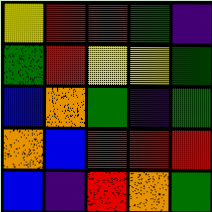[["yellow", "red", "red", "green", "indigo"], ["green", "red", "yellow", "yellow", "green"], ["blue", "orange", "green", "indigo", "green"], ["orange", "blue", "red", "red", "red"], ["blue", "indigo", "red", "orange", "green"]]